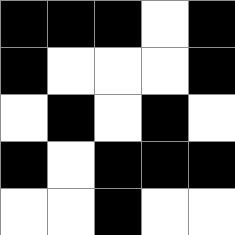[["black", "black", "black", "white", "black"], ["black", "white", "white", "white", "black"], ["white", "black", "white", "black", "white"], ["black", "white", "black", "black", "black"], ["white", "white", "black", "white", "white"]]